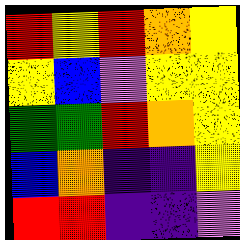[["red", "yellow", "red", "orange", "yellow"], ["yellow", "blue", "violet", "yellow", "yellow"], ["green", "green", "red", "orange", "yellow"], ["blue", "orange", "indigo", "indigo", "yellow"], ["red", "red", "indigo", "indigo", "violet"]]